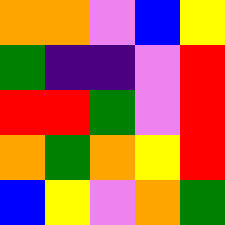[["orange", "orange", "violet", "blue", "yellow"], ["green", "indigo", "indigo", "violet", "red"], ["red", "red", "green", "violet", "red"], ["orange", "green", "orange", "yellow", "red"], ["blue", "yellow", "violet", "orange", "green"]]